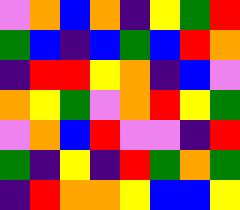[["violet", "orange", "blue", "orange", "indigo", "yellow", "green", "red"], ["green", "blue", "indigo", "blue", "green", "blue", "red", "orange"], ["indigo", "red", "red", "yellow", "orange", "indigo", "blue", "violet"], ["orange", "yellow", "green", "violet", "orange", "red", "yellow", "green"], ["violet", "orange", "blue", "red", "violet", "violet", "indigo", "red"], ["green", "indigo", "yellow", "indigo", "red", "green", "orange", "green"], ["indigo", "red", "orange", "orange", "yellow", "blue", "blue", "yellow"]]